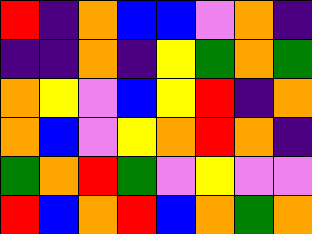[["red", "indigo", "orange", "blue", "blue", "violet", "orange", "indigo"], ["indigo", "indigo", "orange", "indigo", "yellow", "green", "orange", "green"], ["orange", "yellow", "violet", "blue", "yellow", "red", "indigo", "orange"], ["orange", "blue", "violet", "yellow", "orange", "red", "orange", "indigo"], ["green", "orange", "red", "green", "violet", "yellow", "violet", "violet"], ["red", "blue", "orange", "red", "blue", "orange", "green", "orange"]]